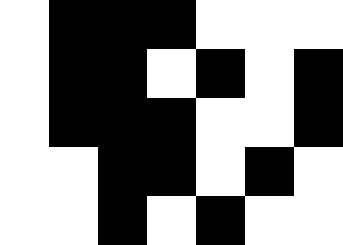[["white", "black", "black", "black", "white", "white", "white"], ["white", "black", "black", "white", "black", "white", "black"], ["white", "black", "black", "black", "white", "white", "black"], ["white", "white", "black", "black", "white", "black", "white"], ["white", "white", "black", "white", "black", "white", "white"]]